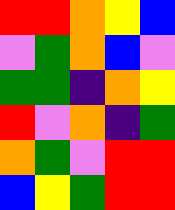[["red", "red", "orange", "yellow", "blue"], ["violet", "green", "orange", "blue", "violet"], ["green", "green", "indigo", "orange", "yellow"], ["red", "violet", "orange", "indigo", "green"], ["orange", "green", "violet", "red", "red"], ["blue", "yellow", "green", "red", "red"]]